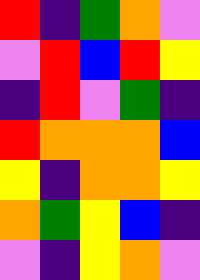[["red", "indigo", "green", "orange", "violet"], ["violet", "red", "blue", "red", "yellow"], ["indigo", "red", "violet", "green", "indigo"], ["red", "orange", "orange", "orange", "blue"], ["yellow", "indigo", "orange", "orange", "yellow"], ["orange", "green", "yellow", "blue", "indigo"], ["violet", "indigo", "yellow", "orange", "violet"]]